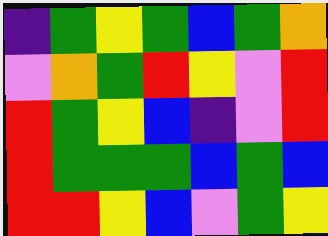[["indigo", "green", "yellow", "green", "blue", "green", "orange"], ["violet", "orange", "green", "red", "yellow", "violet", "red"], ["red", "green", "yellow", "blue", "indigo", "violet", "red"], ["red", "green", "green", "green", "blue", "green", "blue"], ["red", "red", "yellow", "blue", "violet", "green", "yellow"]]